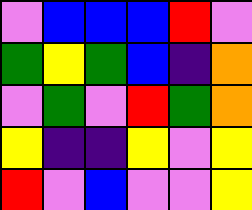[["violet", "blue", "blue", "blue", "red", "violet"], ["green", "yellow", "green", "blue", "indigo", "orange"], ["violet", "green", "violet", "red", "green", "orange"], ["yellow", "indigo", "indigo", "yellow", "violet", "yellow"], ["red", "violet", "blue", "violet", "violet", "yellow"]]